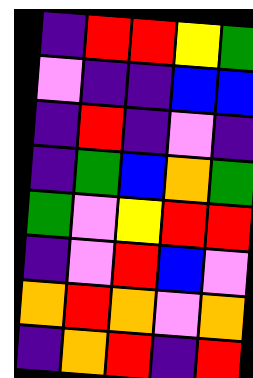[["indigo", "red", "red", "yellow", "green"], ["violet", "indigo", "indigo", "blue", "blue"], ["indigo", "red", "indigo", "violet", "indigo"], ["indigo", "green", "blue", "orange", "green"], ["green", "violet", "yellow", "red", "red"], ["indigo", "violet", "red", "blue", "violet"], ["orange", "red", "orange", "violet", "orange"], ["indigo", "orange", "red", "indigo", "red"]]